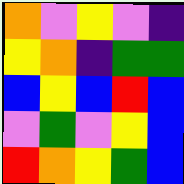[["orange", "violet", "yellow", "violet", "indigo"], ["yellow", "orange", "indigo", "green", "green"], ["blue", "yellow", "blue", "red", "blue"], ["violet", "green", "violet", "yellow", "blue"], ["red", "orange", "yellow", "green", "blue"]]